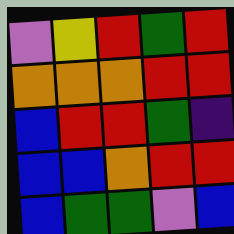[["violet", "yellow", "red", "green", "red"], ["orange", "orange", "orange", "red", "red"], ["blue", "red", "red", "green", "indigo"], ["blue", "blue", "orange", "red", "red"], ["blue", "green", "green", "violet", "blue"]]